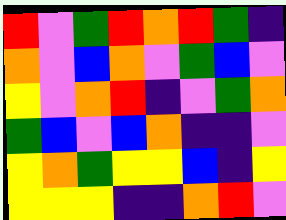[["red", "violet", "green", "red", "orange", "red", "green", "indigo"], ["orange", "violet", "blue", "orange", "violet", "green", "blue", "violet"], ["yellow", "violet", "orange", "red", "indigo", "violet", "green", "orange"], ["green", "blue", "violet", "blue", "orange", "indigo", "indigo", "violet"], ["yellow", "orange", "green", "yellow", "yellow", "blue", "indigo", "yellow"], ["yellow", "yellow", "yellow", "indigo", "indigo", "orange", "red", "violet"]]